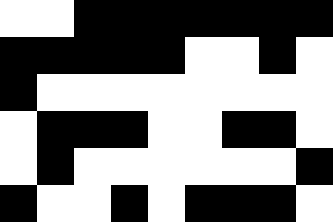[["white", "white", "black", "black", "black", "black", "black", "black", "black"], ["black", "black", "black", "black", "black", "white", "white", "black", "white"], ["black", "white", "white", "white", "white", "white", "white", "white", "white"], ["white", "black", "black", "black", "white", "white", "black", "black", "white"], ["white", "black", "white", "white", "white", "white", "white", "white", "black"], ["black", "white", "white", "black", "white", "black", "black", "black", "white"]]